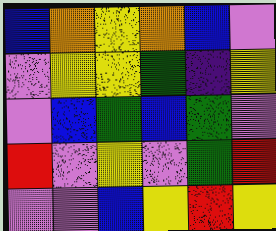[["blue", "orange", "yellow", "orange", "blue", "violet"], ["violet", "yellow", "yellow", "green", "indigo", "yellow"], ["violet", "blue", "green", "blue", "green", "violet"], ["red", "violet", "yellow", "violet", "green", "red"], ["violet", "violet", "blue", "yellow", "red", "yellow"]]